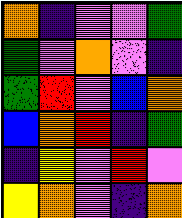[["orange", "indigo", "violet", "violet", "green"], ["green", "violet", "orange", "violet", "indigo"], ["green", "red", "violet", "blue", "orange"], ["blue", "orange", "red", "indigo", "green"], ["indigo", "yellow", "violet", "red", "violet"], ["yellow", "orange", "violet", "indigo", "orange"]]